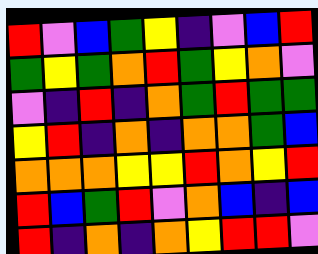[["red", "violet", "blue", "green", "yellow", "indigo", "violet", "blue", "red"], ["green", "yellow", "green", "orange", "red", "green", "yellow", "orange", "violet"], ["violet", "indigo", "red", "indigo", "orange", "green", "red", "green", "green"], ["yellow", "red", "indigo", "orange", "indigo", "orange", "orange", "green", "blue"], ["orange", "orange", "orange", "yellow", "yellow", "red", "orange", "yellow", "red"], ["red", "blue", "green", "red", "violet", "orange", "blue", "indigo", "blue"], ["red", "indigo", "orange", "indigo", "orange", "yellow", "red", "red", "violet"]]